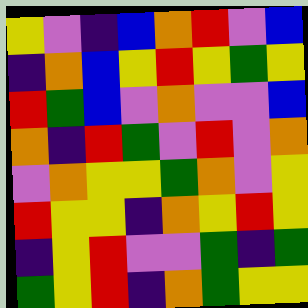[["yellow", "violet", "indigo", "blue", "orange", "red", "violet", "blue"], ["indigo", "orange", "blue", "yellow", "red", "yellow", "green", "yellow"], ["red", "green", "blue", "violet", "orange", "violet", "violet", "blue"], ["orange", "indigo", "red", "green", "violet", "red", "violet", "orange"], ["violet", "orange", "yellow", "yellow", "green", "orange", "violet", "yellow"], ["red", "yellow", "yellow", "indigo", "orange", "yellow", "red", "yellow"], ["indigo", "yellow", "red", "violet", "violet", "green", "indigo", "green"], ["green", "yellow", "red", "indigo", "orange", "green", "yellow", "yellow"]]